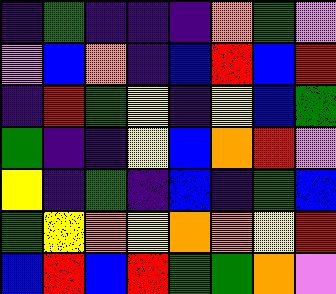[["indigo", "green", "indigo", "indigo", "indigo", "orange", "green", "violet"], ["violet", "blue", "orange", "indigo", "blue", "red", "blue", "red"], ["indigo", "red", "green", "yellow", "indigo", "yellow", "blue", "green"], ["green", "indigo", "indigo", "yellow", "blue", "orange", "red", "violet"], ["yellow", "indigo", "green", "indigo", "blue", "indigo", "green", "blue"], ["green", "yellow", "orange", "yellow", "orange", "orange", "yellow", "red"], ["blue", "red", "blue", "red", "green", "green", "orange", "violet"]]